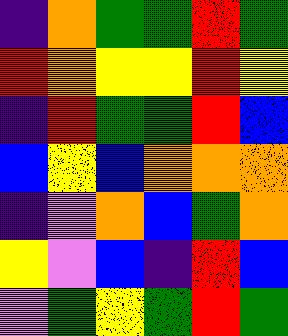[["indigo", "orange", "green", "green", "red", "green"], ["red", "orange", "yellow", "yellow", "red", "yellow"], ["indigo", "red", "green", "green", "red", "blue"], ["blue", "yellow", "blue", "orange", "orange", "orange"], ["indigo", "violet", "orange", "blue", "green", "orange"], ["yellow", "violet", "blue", "indigo", "red", "blue"], ["violet", "green", "yellow", "green", "red", "green"]]